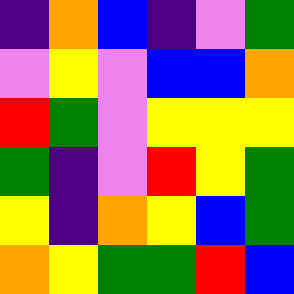[["indigo", "orange", "blue", "indigo", "violet", "green"], ["violet", "yellow", "violet", "blue", "blue", "orange"], ["red", "green", "violet", "yellow", "yellow", "yellow"], ["green", "indigo", "violet", "red", "yellow", "green"], ["yellow", "indigo", "orange", "yellow", "blue", "green"], ["orange", "yellow", "green", "green", "red", "blue"]]